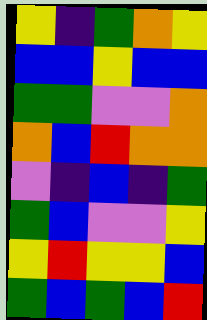[["yellow", "indigo", "green", "orange", "yellow"], ["blue", "blue", "yellow", "blue", "blue"], ["green", "green", "violet", "violet", "orange"], ["orange", "blue", "red", "orange", "orange"], ["violet", "indigo", "blue", "indigo", "green"], ["green", "blue", "violet", "violet", "yellow"], ["yellow", "red", "yellow", "yellow", "blue"], ["green", "blue", "green", "blue", "red"]]